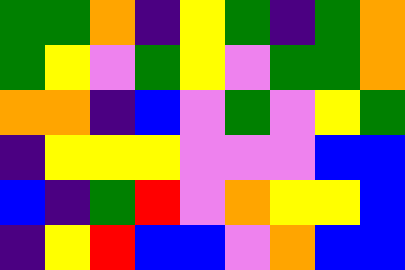[["green", "green", "orange", "indigo", "yellow", "green", "indigo", "green", "orange"], ["green", "yellow", "violet", "green", "yellow", "violet", "green", "green", "orange"], ["orange", "orange", "indigo", "blue", "violet", "green", "violet", "yellow", "green"], ["indigo", "yellow", "yellow", "yellow", "violet", "violet", "violet", "blue", "blue"], ["blue", "indigo", "green", "red", "violet", "orange", "yellow", "yellow", "blue"], ["indigo", "yellow", "red", "blue", "blue", "violet", "orange", "blue", "blue"]]